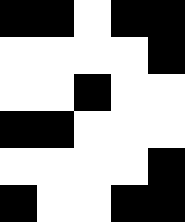[["black", "black", "white", "black", "black"], ["white", "white", "white", "white", "black"], ["white", "white", "black", "white", "white"], ["black", "black", "white", "white", "white"], ["white", "white", "white", "white", "black"], ["black", "white", "white", "black", "black"]]